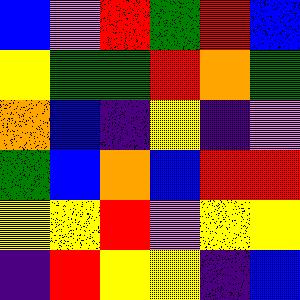[["blue", "violet", "red", "green", "red", "blue"], ["yellow", "green", "green", "red", "orange", "green"], ["orange", "blue", "indigo", "yellow", "indigo", "violet"], ["green", "blue", "orange", "blue", "red", "red"], ["yellow", "yellow", "red", "violet", "yellow", "yellow"], ["indigo", "red", "yellow", "yellow", "indigo", "blue"]]